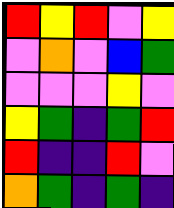[["red", "yellow", "red", "violet", "yellow"], ["violet", "orange", "violet", "blue", "green"], ["violet", "violet", "violet", "yellow", "violet"], ["yellow", "green", "indigo", "green", "red"], ["red", "indigo", "indigo", "red", "violet"], ["orange", "green", "indigo", "green", "indigo"]]